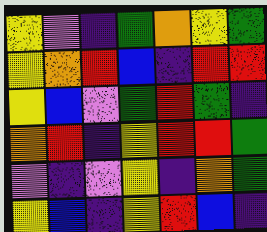[["yellow", "violet", "indigo", "green", "orange", "yellow", "green"], ["yellow", "orange", "red", "blue", "indigo", "red", "red"], ["yellow", "blue", "violet", "green", "red", "green", "indigo"], ["orange", "red", "indigo", "yellow", "red", "red", "green"], ["violet", "indigo", "violet", "yellow", "indigo", "orange", "green"], ["yellow", "blue", "indigo", "yellow", "red", "blue", "indigo"]]